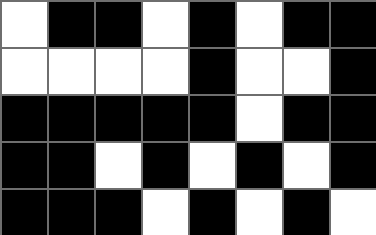[["white", "black", "black", "white", "black", "white", "black", "black"], ["white", "white", "white", "white", "black", "white", "white", "black"], ["black", "black", "black", "black", "black", "white", "black", "black"], ["black", "black", "white", "black", "white", "black", "white", "black"], ["black", "black", "black", "white", "black", "white", "black", "white"]]